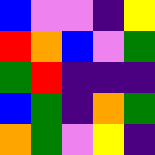[["blue", "violet", "violet", "indigo", "yellow"], ["red", "orange", "blue", "violet", "green"], ["green", "red", "indigo", "indigo", "indigo"], ["blue", "green", "indigo", "orange", "green"], ["orange", "green", "violet", "yellow", "indigo"]]